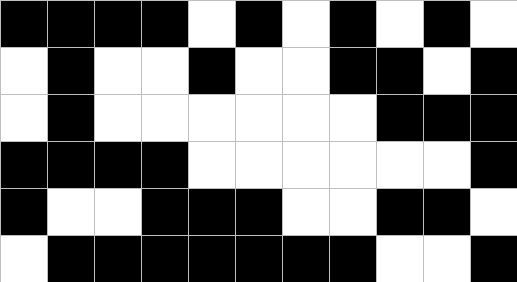[["black", "black", "black", "black", "white", "black", "white", "black", "white", "black", "white"], ["white", "black", "white", "white", "black", "white", "white", "black", "black", "white", "black"], ["white", "black", "white", "white", "white", "white", "white", "white", "black", "black", "black"], ["black", "black", "black", "black", "white", "white", "white", "white", "white", "white", "black"], ["black", "white", "white", "black", "black", "black", "white", "white", "black", "black", "white"], ["white", "black", "black", "black", "black", "black", "black", "black", "white", "white", "black"]]